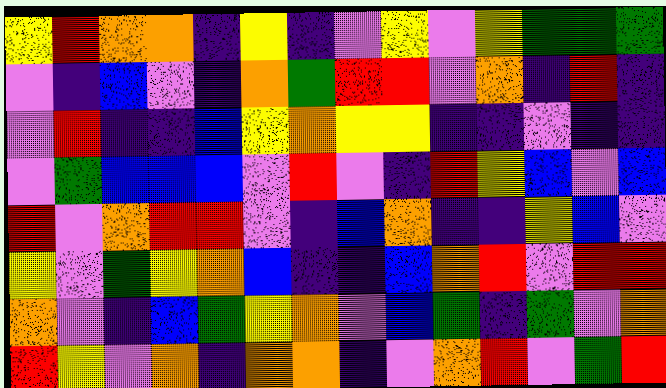[["yellow", "red", "orange", "orange", "indigo", "yellow", "indigo", "violet", "yellow", "violet", "yellow", "green", "green", "green"], ["violet", "indigo", "blue", "violet", "indigo", "orange", "green", "red", "red", "violet", "orange", "indigo", "red", "indigo"], ["violet", "red", "indigo", "indigo", "blue", "yellow", "orange", "yellow", "yellow", "indigo", "indigo", "violet", "indigo", "indigo"], ["violet", "green", "blue", "blue", "blue", "violet", "red", "violet", "indigo", "red", "yellow", "blue", "violet", "blue"], ["red", "violet", "orange", "red", "red", "violet", "indigo", "blue", "orange", "indigo", "indigo", "yellow", "blue", "violet"], ["yellow", "violet", "green", "yellow", "orange", "blue", "indigo", "indigo", "blue", "orange", "red", "violet", "red", "red"], ["orange", "violet", "indigo", "blue", "green", "yellow", "orange", "violet", "blue", "green", "indigo", "green", "violet", "orange"], ["red", "yellow", "violet", "orange", "indigo", "orange", "orange", "indigo", "violet", "orange", "red", "violet", "green", "red"]]